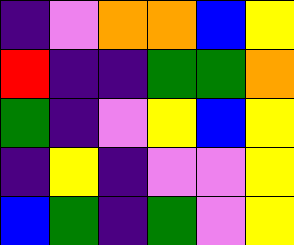[["indigo", "violet", "orange", "orange", "blue", "yellow"], ["red", "indigo", "indigo", "green", "green", "orange"], ["green", "indigo", "violet", "yellow", "blue", "yellow"], ["indigo", "yellow", "indigo", "violet", "violet", "yellow"], ["blue", "green", "indigo", "green", "violet", "yellow"]]